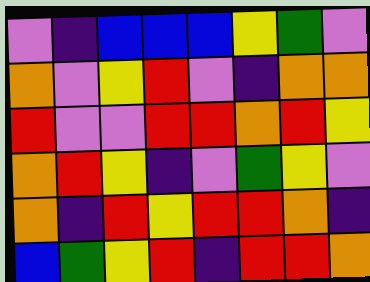[["violet", "indigo", "blue", "blue", "blue", "yellow", "green", "violet"], ["orange", "violet", "yellow", "red", "violet", "indigo", "orange", "orange"], ["red", "violet", "violet", "red", "red", "orange", "red", "yellow"], ["orange", "red", "yellow", "indigo", "violet", "green", "yellow", "violet"], ["orange", "indigo", "red", "yellow", "red", "red", "orange", "indigo"], ["blue", "green", "yellow", "red", "indigo", "red", "red", "orange"]]